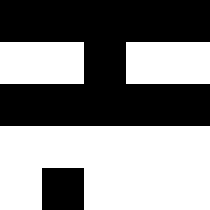[["black", "black", "black", "black", "black"], ["white", "white", "black", "white", "white"], ["black", "black", "black", "black", "black"], ["white", "white", "white", "white", "white"], ["white", "black", "white", "white", "white"]]